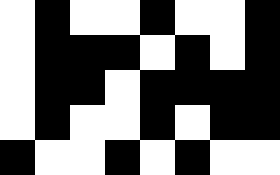[["white", "black", "white", "white", "black", "white", "white", "black"], ["white", "black", "black", "black", "white", "black", "white", "black"], ["white", "black", "black", "white", "black", "black", "black", "black"], ["white", "black", "white", "white", "black", "white", "black", "black"], ["black", "white", "white", "black", "white", "black", "white", "white"]]